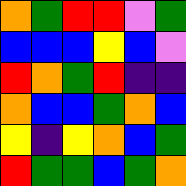[["orange", "green", "red", "red", "violet", "green"], ["blue", "blue", "blue", "yellow", "blue", "violet"], ["red", "orange", "green", "red", "indigo", "indigo"], ["orange", "blue", "blue", "green", "orange", "blue"], ["yellow", "indigo", "yellow", "orange", "blue", "green"], ["red", "green", "green", "blue", "green", "orange"]]